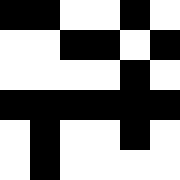[["black", "black", "white", "white", "black", "white"], ["white", "white", "black", "black", "white", "black"], ["white", "white", "white", "white", "black", "white"], ["black", "black", "black", "black", "black", "black"], ["white", "black", "white", "white", "black", "white"], ["white", "black", "white", "white", "white", "white"]]